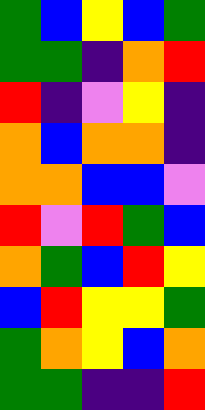[["green", "blue", "yellow", "blue", "green"], ["green", "green", "indigo", "orange", "red"], ["red", "indigo", "violet", "yellow", "indigo"], ["orange", "blue", "orange", "orange", "indigo"], ["orange", "orange", "blue", "blue", "violet"], ["red", "violet", "red", "green", "blue"], ["orange", "green", "blue", "red", "yellow"], ["blue", "red", "yellow", "yellow", "green"], ["green", "orange", "yellow", "blue", "orange"], ["green", "green", "indigo", "indigo", "red"]]